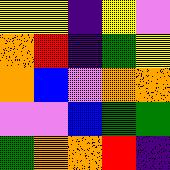[["yellow", "yellow", "indigo", "yellow", "violet"], ["orange", "red", "indigo", "green", "yellow"], ["orange", "blue", "violet", "orange", "orange"], ["violet", "violet", "blue", "green", "green"], ["green", "orange", "orange", "red", "indigo"]]